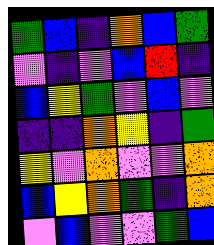[["green", "blue", "indigo", "orange", "blue", "green"], ["violet", "indigo", "violet", "blue", "red", "indigo"], ["blue", "yellow", "green", "violet", "blue", "violet"], ["indigo", "indigo", "orange", "yellow", "indigo", "green"], ["yellow", "violet", "orange", "violet", "violet", "orange"], ["blue", "yellow", "orange", "green", "indigo", "orange"], ["violet", "blue", "violet", "violet", "green", "blue"]]